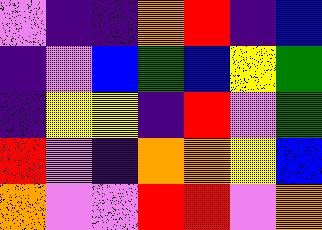[["violet", "indigo", "indigo", "orange", "red", "indigo", "blue"], ["indigo", "violet", "blue", "green", "blue", "yellow", "green"], ["indigo", "yellow", "yellow", "indigo", "red", "violet", "green"], ["red", "violet", "indigo", "orange", "orange", "yellow", "blue"], ["orange", "violet", "violet", "red", "red", "violet", "orange"]]